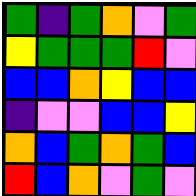[["green", "indigo", "green", "orange", "violet", "green"], ["yellow", "green", "green", "green", "red", "violet"], ["blue", "blue", "orange", "yellow", "blue", "blue"], ["indigo", "violet", "violet", "blue", "blue", "yellow"], ["orange", "blue", "green", "orange", "green", "blue"], ["red", "blue", "orange", "violet", "green", "violet"]]